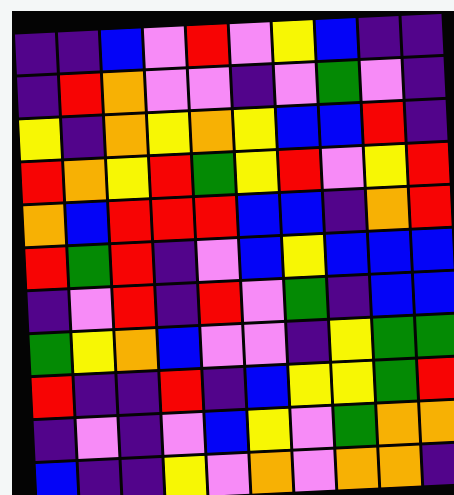[["indigo", "indigo", "blue", "violet", "red", "violet", "yellow", "blue", "indigo", "indigo"], ["indigo", "red", "orange", "violet", "violet", "indigo", "violet", "green", "violet", "indigo"], ["yellow", "indigo", "orange", "yellow", "orange", "yellow", "blue", "blue", "red", "indigo"], ["red", "orange", "yellow", "red", "green", "yellow", "red", "violet", "yellow", "red"], ["orange", "blue", "red", "red", "red", "blue", "blue", "indigo", "orange", "red"], ["red", "green", "red", "indigo", "violet", "blue", "yellow", "blue", "blue", "blue"], ["indigo", "violet", "red", "indigo", "red", "violet", "green", "indigo", "blue", "blue"], ["green", "yellow", "orange", "blue", "violet", "violet", "indigo", "yellow", "green", "green"], ["red", "indigo", "indigo", "red", "indigo", "blue", "yellow", "yellow", "green", "red"], ["indigo", "violet", "indigo", "violet", "blue", "yellow", "violet", "green", "orange", "orange"], ["blue", "indigo", "indigo", "yellow", "violet", "orange", "violet", "orange", "orange", "indigo"]]